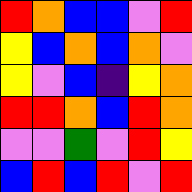[["red", "orange", "blue", "blue", "violet", "red"], ["yellow", "blue", "orange", "blue", "orange", "violet"], ["yellow", "violet", "blue", "indigo", "yellow", "orange"], ["red", "red", "orange", "blue", "red", "orange"], ["violet", "violet", "green", "violet", "red", "yellow"], ["blue", "red", "blue", "red", "violet", "red"]]